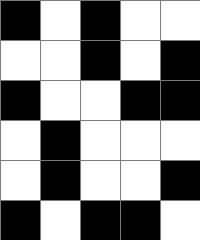[["black", "white", "black", "white", "white"], ["white", "white", "black", "white", "black"], ["black", "white", "white", "black", "black"], ["white", "black", "white", "white", "white"], ["white", "black", "white", "white", "black"], ["black", "white", "black", "black", "white"]]